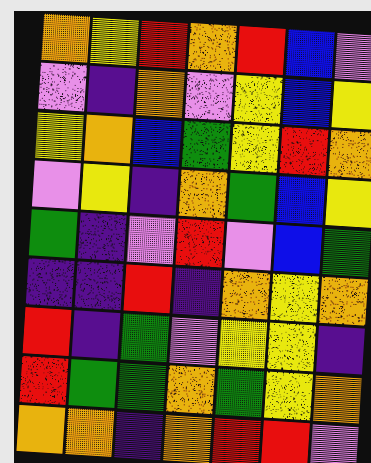[["orange", "yellow", "red", "orange", "red", "blue", "violet"], ["violet", "indigo", "orange", "violet", "yellow", "blue", "yellow"], ["yellow", "orange", "blue", "green", "yellow", "red", "orange"], ["violet", "yellow", "indigo", "orange", "green", "blue", "yellow"], ["green", "indigo", "violet", "red", "violet", "blue", "green"], ["indigo", "indigo", "red", "indigo", "orange", "yellow", "orange"], ["red", "indigo", "green", "violet", "yellow", "yellow", "indigo"], ["red", "green", "green", "orange", "green", "yellow", "orange"], ["orange", "orange", "indigo", "orange", "red", "red", "violet"]]